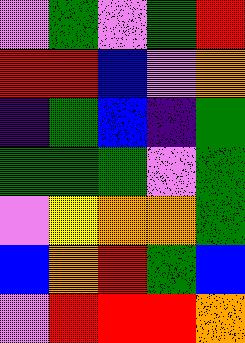[["violet", "green", "violet", "green", "red"], ["red", "red", "blue", "violet", "orange"], ["indigo", "green", "blue", "indigo", "green"], ["green", "green", "green", "violet", "green"], ["violet", "yellow", "orange", "orange", "green"], ["blue", "orange", "red", "green", "blue"], ["violet", "red", "red", "red", "orange"]]